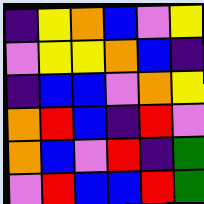[["indigo", "yellow", "orange", "blue", "violet", "yellow"], ["violet", "yellow", "yellow", "orange", "blue", "indigo"], ["indigo", "blue", "blue", "violet", "orange", "yellow"], ["orange", "red", "blue", "indigo", "red", "violet"], ["orange", "blue", "violet", "red", "indigo", "green"], ["violet", "red", "blue", "blue", "red", "green"]]